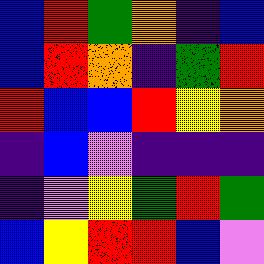[["blue", "red", "green", "orange", "indigo", "blue"], ["blue", "red", "orange", "indigo", "green", "red"], ["red", "blue", "blue", "red", "yellow", "orange"], ["indigo", "blue", "violet", "indigo", "indigo", "indigo"], ["indigo", "violet", "yellow", "green", "red", "green"], ["blue", "yellow", "red", "red", "blue", "violet"]]